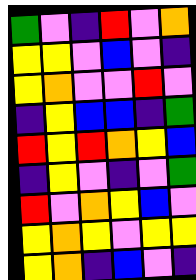[["green", "violet", "indigo", "red", "violet", "orange"], ["yellow", "yellow", "violet", "blue", "violet", "indigo"], ["yellow", "orange", "violet", "violet", "red", "violet"], ["indigo", "yellow", "blue", "blue", "indigo", "green"], ["red", "yellow", "red", "orange", "yellow", "blue"], ["indigo", "yellow", "violet", "indigo", "violet", "green"], ["red", "violet", "orange", "yellow", "blue", "violet"], ["yellow", "orange", "yellow", "violet", "yellow", "yellow"], ["yellow", "orange", "indigo", "blue", "violet", "indigo"]]